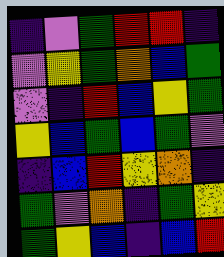[["indigo", "violet", "green", "red", "red", "indigo"], ["violet", "yellow", "green", "orange", "blue", "green"], ["violet", "indigo", "red", "blue", "yellow", "green"], ["yellow", "blue", "green", "blue", "green", "violet"], ["indigo", "blue", "red", "yellow", "orange", "indigo"], ["green", "violet", "orange", "indigo", "green", "yellow"], ["green", "yellow", "blue", "indigo", "blue", "red"]]